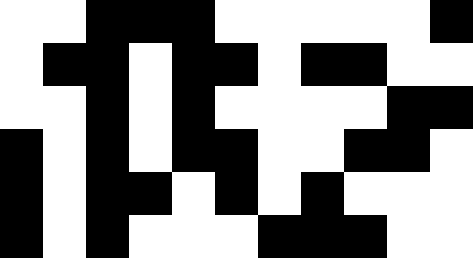[["white", "white", "black", "black", "black", "white", "white", "white", "white", "white", "black"], ["white", "black", "black", "white", "black", "black", "white", "black", "black", "white", "white"], ["white", "white", "black", "white", "black", "white", "white", "white", "white", "black", "black"], ["black", "white", "black", "white", "black", "black", "white", "white", "black", "black", "white"], ["black", "white", "black", "black", "white", "black", "white", "black", "white", "white", "white"], ["black", "white", "black", "white", "white", "white", "black", "black", "black", "white", "white"]]